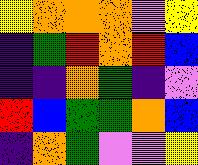[["yellow", "orange", "orange", "orange", "violet", "yellow"], ["indigo", "green", "red", "orange", "red", "blue"], ["indigo", "indigo", "orange", "green", "indigo", "violet"], ["red", "blue", "green", "green", "orange", "blue"], ["indigo", "orange", "green", "violet", "violet", "yellow"]]